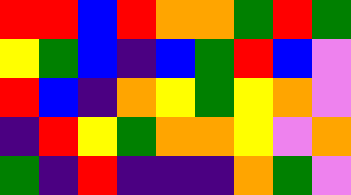[["red", "red", "blue", "red", "orange", "orange", "green", "red", "green"], ["yellow", "green", "blue", "indigo", "blue", "green", "red", "blue", "violet"], ["red", "blue", "indigo", "orange", "yellow", "green", "yellow", "orange", "violet"], ["indigo", "red", "yellow", "green", "orange", "orange", "yellow", "violet", "orange"], ["green", "indigo", "red", "indigo", "indigo", "indigo", "orange", "green", "violet"]]